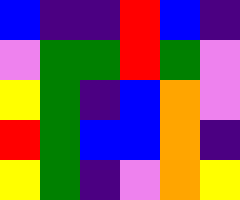[["blue", "indigo", "indigo", "red", "blue", "indigo"], ["violet", "green", "green", "red", "green", "violet"], ["yellow", "green", "indigo", "blue", "orange", "violet"], ["red", "green", "blue", "blue", "orange", "indigo"], ["yellow", "green", "indigo", "violet", "orange", "yellow"]]